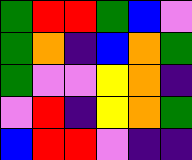[["green", "red", "red", "green", "blue", "violet"], ["green", "orange", "indigo", "blue", "orange", "green"], ["green", "violet", "violet", "yellow", "orange", "indigo"], ["violet", "red", "indigo", "yellow", "orange", "green"], ["blue", "red", "red", "violet", "indigo", "indigo"]]